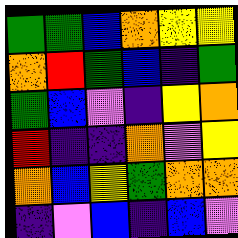[["green", "green", "blue", "orange", "yellow", "yellow"], ["orange", "red", "green", "blue", "indigo", "green"], ["green", "blue", "violet", "indigo", "yellow", "orange"], ["red", "indigo", "indigo", "orange", "violet", "yellow"], ["orange", "blue", "yellow", "green", "orange", "orange"], ["indigo", "violet", "blue", "indigo", "blue", "violet"]]